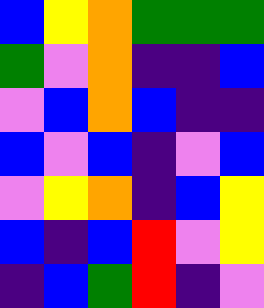[["blue", "yellow", "orange", "green", "green", "green"], ["green", "violet", "orange", "indigo", "indigo", "blue"], ["violet", "blue", "orange", "blue", "indigo", "indigo"], ["blue", "violet", "blue", "indigo", "violet", "blue"], ["violet", "yellow", "orange", "indigo", "blue", "yellow"], ["blue", "indigo", "blue", "red", "violet", "yellow"], ["indigo", "blue", "green", "red", "indigo", "violet"]]